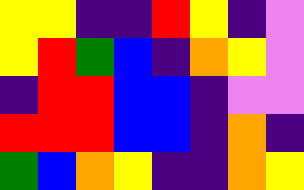[["yellow", "yellow", "indigo", "indigo", "red", "yellow", "indigo", "violet"], ["yellow", "red", "green", "blue", "indigo", "orange", "yellow", "violet"], ["indigo", "red", "red", "blue", "blue", "indigo", "violet", "violet"], ["red", "red", "red", "blue", "blue", "indigo", "orange", "indigo"], ["green", "blue", "orange", "yellow", "indigo", "indigo", "orange", "yellow"]]